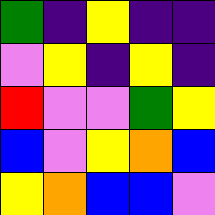[["green", "indigo", "yellow", "indigo", "indigo"], ["violet", "yellow", "indigo", "yellow", "indigo"], ["red", "violet", "violet", "green", "yellow"], ["blue", "violet", "yellow", "orange", "blue"], ["yellow", "orange", "blue", "blue", "violet"]]